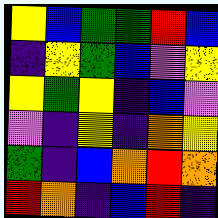[["yellow", "blue", "green", "green", "red", "blue"], ["indigo", "yellow", "green", "blue", "violet", "yellow"], ["yellow", "green", "yellow", "indigo", "blue", "violet"], ["violet", "indigo", "yellow", "indigo", "orange", "yellow"], ["green", "indigo", "blue", "orange", "red", "orange"], ["red", "orange", "indigo", "blue", "red", "indigo"]]